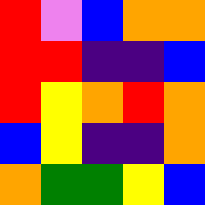[["red", "violet", "blue", "orange", "orange"], ["red", "red", "indigo", "indigo", "blue"], ["red", "yellow", "orange", "red", "orange"], ["blue", "yellow", "indigo", "indigo", "orange"], ["orange", "green", "green", "yellow", "blue"]]